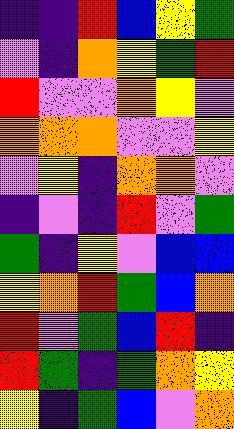[["indigo", "indigo", "red", "blue", "yellow", "green"], ["violet", "indigo", "orange", "yellow", "green", "red"], ["red", "violet", "violet", "orange", "yellow", "violet"], ["orange", "orange", "orange", "violet", "violet", "yellow"], ["violet", "yellow", "indigo", "orange", "orange", "violet"], ["indigo", "violet", "indigo", "red", "violet", "green"], ["green", "indigo", "yellow", "violet", "blue", "blue"], ["yellow", "orange", "red", "green", "blue", "orange"], ["red", "violet", "green", "blue", "red", "indigo"], ["red", "green", "indigo", "green", "orange", "yellow"], ["yellow", "indigo", "green", "blue", "violet", "orange"]]